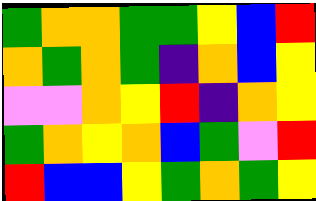[["green", "orange", "orange", "green", "green", "yellow", "blue", "red"], ["orange", "green", "orange", "green", "indigo", "orange", "blue", "yellow"], ["violet", "violet", "orange", "yellow", "red", "indigo", "orange", "yellow"], ["green", "orange", "yellow", "orange", "blue", "green", "violet", "red"], ["red", "blue", "blue", "yellow", "green", "orange", "green", "yellow"]]